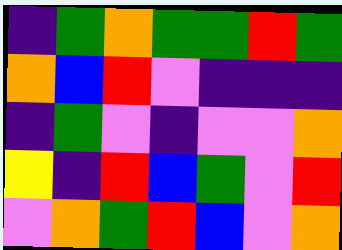[["indigo", "green", "orange", "green", "green", "red", "green"], ["orange", "blue", "red", "violet", "indigo", "indigo", "indigo"], ["indigo", "green", "violet", "indigo", "violet", "violet", "orange"], ["yellow", "indigo", "red", "blue", "green", "violet", "red"], ["violet", "orange", "green", "red", "blue", "violet", "orange"]]